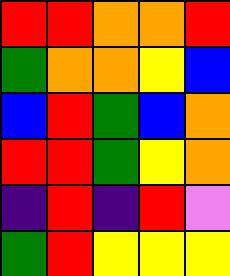[["red", "red", "orange", "orange", "red"], ["green", "orange", "orange", "yellow", "blue"], ["blue", "red", "green", "blue", "orange"], ["red", "red", "green", "yellow", "orange"], ["indigo", "red", "indigo", "red", "violet"], ["green", "red", "yellow", "yellow", "yellow"]]